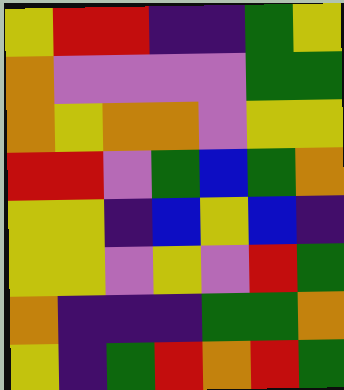[["yellow", "red", "red", "indigo", "indigo", "green", "yellow"], ["orange", "violet", "violet", "violet", "violet", "green", "green"], ["orange", "yellow", "orange", "orange", "violet", "yellow", "yellow"], ["red", "red", "violet", "green", "blue", "green", "orange"], ["yellow", "yellow", "indigo", "blue", "yellow", "blue", "indigo"], ["yellow", "yellow", "violet", "yellow", "violet", "red", "green"], ["orange", "indigo", "indigo", "indigo", "green", "green", "orange"], ["yellow", "indigo", "green", "red", "orange", "red", "green"]]